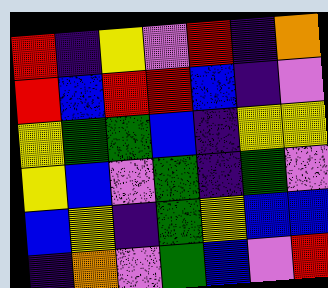[["red", "indigo", "yellow", "violet", "red", "indigo", "orange"], ["red", "blue", "red", "red", "blue", "indigo", "violet"], ["yellow", "green", "green", "blue", "indigo", "yellow", "yellow"], ["yellow", "blue", "violet", "green", "indigo", "green", "violet"], ["blue", "yellow", "indigo", "green", "yellow", "blue", "blue"], ["indigo", "orange", "violet", "green", "blue", "violet", "red"]]